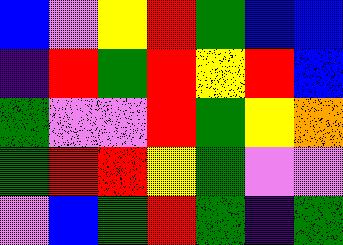[["blue", "violet", "yellow", "red", "green", "blue", "blue"], ["indigo", "red", "green", "red", "yellow", "red", "blue"], ["green", "violet", "violet", "red", "green", "yellow", "orange"], ["green", "red", "red", "yellow", "green", "violet", "violet"], ["violet", "blue", "green", "red", "green", "indigo", "green"]]